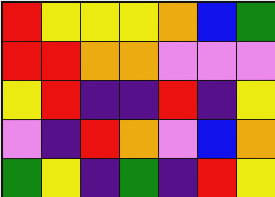[["red", "yellow", "yellow", "yellow", "orange", "blue", "green"], ["red", "red", "orange", "orange", "violet", "violet", "violet"], ["yellow", "red", "indigo", "indigo", "red", "indigo", "yellow"], ["violet", "indigo", "red", "orange", "violet", "blue", "orange"], ["green", "yellow", "indigo", "green", "indigo", "red", "yellow"]]